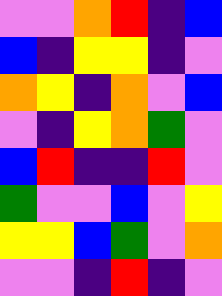[["violet", "violet", "orange", "red", "indigo", "blue"], ["blue", "indigo", "yellow", "yellow", "indigo", "violet"], ["orange", "yellow", "indigo", "orange", "violet", "blue"], ["violet", "indigo", "yellow", "orange", "green", "violet"], ["blue", "red", "indigo", "indigo", "red", "violet"], ["green", "violet", "violet", "blue", "violet", "yellow"], ["yellow", "yellow", "blue", "green", "violet", "orange"], ["violet", "violet", "indigo", "red", "indigo", "violet"]]